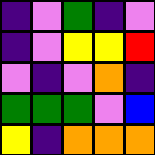[["indigo", "violet", "green", "indigo", "violet"], ["indigo", "violet", "yellow", "yellow", "red"], ["violet", "indigo", "violet", "orange", "indigo"], ["green", "green", "green", "violet", "blue"], ["yellow", "indigo", "orange", "orange", "orange"]]